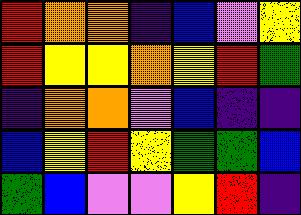[["red", "orange", "orange", "indigo", "blue", "violet", "yellow"], ["red", "yellow", "yellow", "orange", "yellow", "red", "green"], ["indigo", "orange", "orange", "violet", "blue", "indigo", "indigo"], ["blue", "yellow", "red", "yellow", "green", "green", "blue"], ["green", "blue", "violet", "violet", "yellow", "red", "indigo"]]